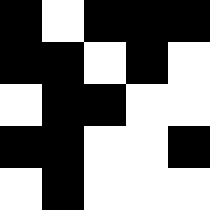[["black", "white", "black", "black", "black"], ["black", "black", "white", "black", "white"], ["white", "black", "black", "white", "white"], ["black", "black", "white", "white", "black"], ["white", "black", "white", "white", "white"]]